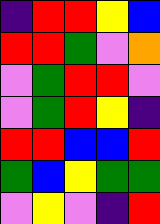[["indigo", "red", "red", "yellow", "blue"], ["red", "red", "green", "violet", "orange"], ["violet", "green", "red", "red", "violet"], ["violet", "green", "red", "yellow", "indigo"], ["red", "red", "blue", "blue", "red"], ["green", "blue", "yellow", "green", "green"], ["violet", "yellow", "violet", "indigo", "red"]]